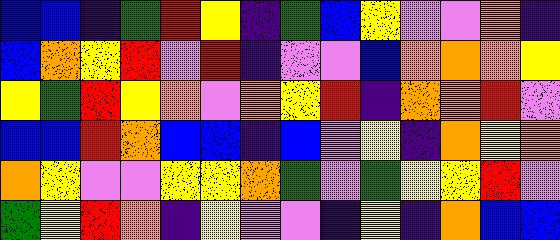[["blue", "blue", "indigo", "green", "red", "yellow", "indigo", "green", "blue", "yellow", "violet", "violet", "orange", "indigo"], ["blue", "orange", "yellow", "red", "violet", "red", "indigo", "violet", "violet", "blue", "orange", "orange", "orange", "yellow"], ["yellow", "green", "red", "yellow", "orange", "violet", "orange", "yellow", "red", "indigo", "orange", "orange", "red", "violet"], ["blue", "blue", "red", "orange", "blue", "blue", "indigo", "blue", "violet", "yellow", "indigo", "orange", "yellow", "orange"], ["orange", "yellow", "violet", "violet", "yellow", "yellow", "orange", "green", "violet", "green", "yellow", "yellow", "red", "violet"], ["green", "yellow", "red", "orange", "indigo", "yellow", "violet", "violet", "indigo", "yellow", "indigo", "orange", "blue", "blue"]]